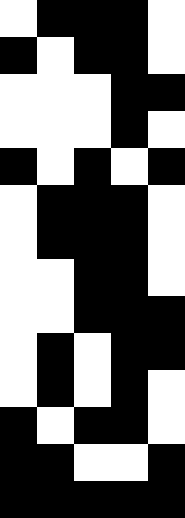[["white", "black", "black", "black", "white"], ["black", "white", "black", "black", "white"], ["white", "white", "white", "black", "black"], ["white", "white", "white", "black", "white"], ["black", "white", "black", "white", "black"], ["white", "black", "black", "black", "white"], ["white", "black", "black", "black", "white"], ["white", "white", "black", "black", "white"], ["white", "white", "black", "black", "black"], ["white", "black", "white", "black", "black"], ["white", "black", "white", "black", "white"], ["black", "white", "black", "black", "white"], ["black", "black", "white", "white", "black"], ["black", "black", "black", "black", "black"]]